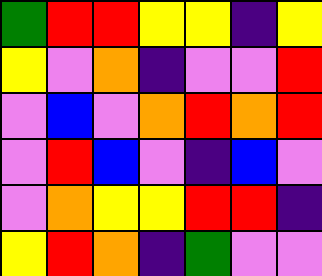[["green", "red", "red", "yellow", "yellow", "indigo", "yellow"], ["yellow", "violet", "orange", "indigo", "violet", "violet", "red"], ["violet", "blue", "violet", "orange", "red", "orange", "red"], ["violet", "red", "blue", "violet", "indigo", "blue", "violet"], ["violet", "orange", "yellow", "yellow", "red", "red", "indigo"], ["yellow", "red", "orange", "indigo", "green", "violet", "violet"]]